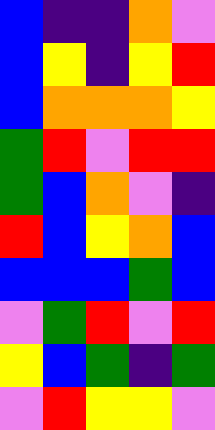[["blue", "indigo", "indigo", "orange", "violet"], ["blue", "yellow", "indigo", "yellow", "red"], ["blue", "orange", "orange", "orange", "yellow"], ["green", "red", "violet", "red", "red"], ["green", "blue", "orange", "violet", "indigo"], ["red", "blue", "yellow", "orange", "blue"], ["blue", "blue", "blue", "green", "blue"], ["violet", "green", "red", "violet", "red"], ["yellow", "blue", "green", "indigo", "green"], ["violet", "red", "yellow", "yellow", "violet"]]